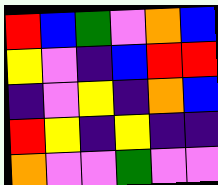[["red", "blue", "green", "violet", "orange", "blue"], ["yellow", "violet", "indigo", "blue", "red", "red"], ["indigo", "violet", "yellow", "indigo", "orange", "blue"], ["red", "yellow", "indigo", "yellow", "indigo", "indigo"], ["orange", "violet", "violet", "green", "violet", "violet"]]